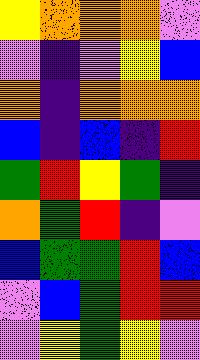[["yellow", "orange", "orange", "orange", "violet"], ["violet", "indigo", "violet", "yellow", "blue"], ["orange", "indigo", "orange", "orange", "orange"], ["blue", "indigo", "blue", "indigo", "red"], ["green", "red", "yellow", "green", "indigo"], ["orange", "green", "red", "indigo", "violet"], ["blue", "green", "green", "red", "blue"], ["violet", "blue", "green", "red", "red"], ["violet", "yellow", "green", "yellow", "violet"]]